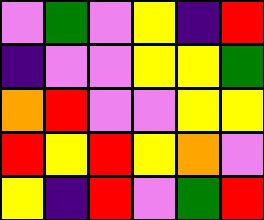[["violet", "green", "violet", "yellow", "indigo", "red"], ["indigo", "violet", "violet", "yellow", "yellow", "green"], ["orange", "red", "violet", "violet", "yellow", "yellow"], ["red", "yellow", "red", "yellow", "orange", "violet"], ["yellow", "indigo", "red", "violet", "green", "red"]]